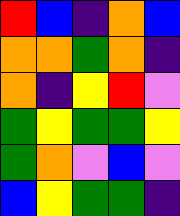[["red", "blue", "indigo", "orange", "blue"], ["orange", "orange", "green", "orange", "indigo"], ["orange", "indigo", "yellow", "red", "violet"], ["green", "yellow", "green", "green", "yellow"], ["green", "orange", "violet", "blue", "violet"], ["blue", "yellow", "green", "green", "indigo"]]